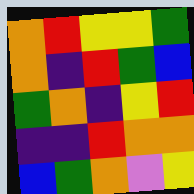[["orange", "red", "yellow", "yellow", "green"], ["orange", "indigo", "red", "green", "blue"], ["green", "orange", "indigo", "yellow", "red"], ["indigo", "indigo", "red", "orange", "orange"], ["blue", "green", "orange", "violet", "yellow"]]